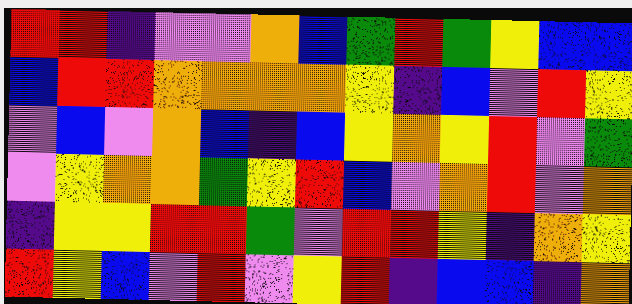[["red", "red", "indigo", "violet", "violet", "orange", "blue", "green", "red", "green", "yellow", "blue", "blue"], ["blue", "red", "red", "orange", "orange", "orange", "orange", "yellow", "indigo", "blue", "violet", "red", "yellow"], ["violet", "blue", "violet", "orange", "blue", "indigo", "blue", "yellow", "orange", "yellow", "red", "violet", "green"], ["violet", "yellow", "orange", "orange", "green", "yellow", "red", "blue", "violet", "orange", "red", "violet", "orange"], ["indigo", "yellow", "yellow", "red", "red", "green", "violet", "red", "red", "yellow", "indigo", "orange", "yellow"], ["red", "yellow", "blue", "violet", "red", "violet", "yellow", "red", "indigo", "blue", "blue", "indigo", "orange"]]